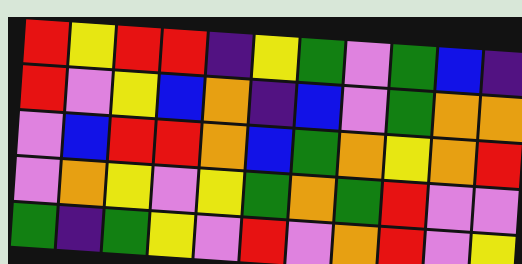[["red", "yellow", "red", "red", "indigo", "yellow", "green", "violet", "green", "blue", "indigo"], ["red", "violet", "yellow", "blue", "orange", "indigo", "blue", "violet", "green", "orange", "orange"], ["violet", "blue", "red", "red", "orange", "blue", "green", "orange", "yellow", "orange", "red"], ["violet", "orange", "yellow", "violet", "yellow", "green", "orange", "green", "red", "violet", "violet"], ["green", "indigo", "green", "yellow", "violet", "red", "violet", "orange", "red", "violet", "yellow"]]